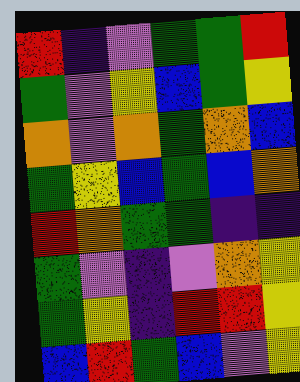[["red", "indigo", "violet", "green", "green", "red"], ["green", "violet", "yellow", "blue", "green", "yellow"], ["orange", "violet", "orange", "green", "orange", "blue"], ["green", "yellow", "blue", "green", "blue", "orange"], ["red", "orange", "green", "green", "indigo", "indigo"], ["green", "violet", "indigo", "violet", "orange", "yellow"], ["green", "yellow", "indigo", "red", "red", "yellow"], ["blue", "red", "green", "blue", "violet", "yellow"]]